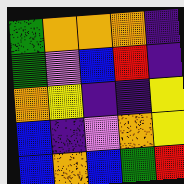[["green", "orange", "orange", "orange", "indigo"], ["green", "violet", "blue", "red", "indigo"], ["orange", "yellow", "indigo", "indigo", "yellow"], ["blue", "indigo", "violet", "orange", "yellow"], ["blue", "orange", "blue", "green", "red"]]